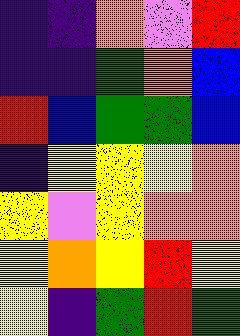[["indigo", "indigo", "orange", "violet", "red"], ["indigo", "indigo", "green", "orange", "blue"], ["red", "blue", "green", "green", "blue"], ["indigo", "yellow", "yellow", "yellow", "orange"], ["yellow", "violet", "yellow", "orange", "orange"], ["yellow", "orange", "yellow", "red", "yellow"], ["yellow", "indigo", "green", "red", "green"]]